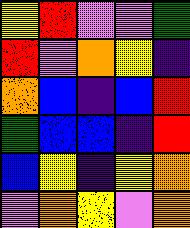[["yellow", "red", "violet", "violet", "green"], ["red", "violet", "orange", "yellow", "indigo"], ["orange", "blue", "indigo", "blue", "red"], ["green", "blue", "blue", "indigo", "red"], ["blue", "yellow", "indigo", "yellow", "orange"], ["violet", "orange", "yellow", "violet", "orange"]]